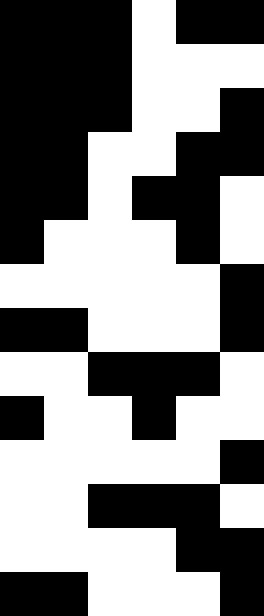[["black", "black", "black", "white", "black", "black"], ["black", "black", "black", "white", "white", "white"], ["black", "black", "black", "white", "white", "black"], ["black", "black", "white", "white", "black", "black"], ["black", "black", "white", "black", "black", "white"], ["black", "white", "white", "white", "black", "white"], ["white", "white", "white", "white", "white", "black"], ["black", "black", "white", "white", "white", "black"], ["white", "white", "black", "black", "black", "white"], ["black", "white", "white", "black", "white", "white"], ["white", "white", "white", "white", "white", "black"], ["white", "white", "black", "black", "black", "white"], ["white", "white", "white", "white", "black", "black"], ["black", "black", "white", "white", "white", "black"]]